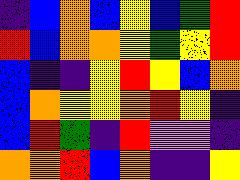[["indigo", "blue", "orange", "blue", "yellow", "blue", "green", "red"], ["red", "blue", "orange", "orange", "yellow", "green", "yellow", "red"], ["blue", "indigo", "indigo", "yellow", "red", "yellow", "blue", "orange"], ["blue", "orange", "yellow", "yellow", "orange", "red", "yellow", "indigo"], ["blue", "red", "green", "indigo", "red", "violet", "violet", "indigo"], ["orange", "orange", "red", "blue", "orange", "indigo", "indigo", "yellow"]]